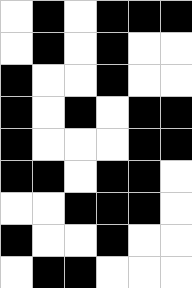[["white", "black", "white", "black", "black", "black"], ["white", "black", "white", "black", "white", "white"], ["black", "white", "white", "black", "white", "white"], ["black", "white", "black", "white", "black", "black"], ["black", "white", "white", "white", "black", "black"], ["black", "black", "white", "black", "black", "white"], ["white", "white", "black", "black", "black", "white"], ["black", "white", "white", "black", "white", "white"], ["white", "black", "black", "white", "white", "white"]]